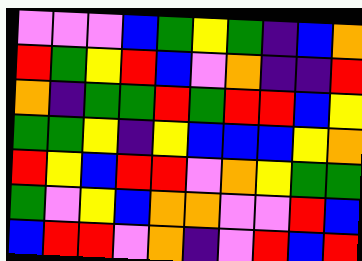[["violet", "violet", "violet", "blue", "green", "yellow", "green", "indigo", "blue", "orange"], ["red", "green", "yellow", "red", "blue", "violet", "orange", "indigo", "indigo", "red"], ["orange", "indigo", "green", "green", "red", "green", "red", "red", "blue", "yellow"], ["green", "green", "yellow", "indigo", "yellow", "blue", "blue", "blue", "yellow", "orange"], ["red", "yellow", "blue", "red", "red", "violet", "orange", "yellow", "green", "green"], ["green", "violet", "yellow", "blue", "orange", "orange", "violet", "violet", "red", "blue"], ["blue", "red", "red", "violet", "orange", "indigo", "violet", "red", "blue", "red"]]